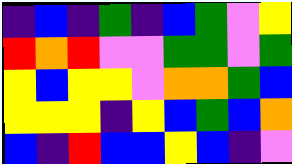[["indigo", "blue", "indigo", "green", "indigo", "blue", "green", "violet", "yellow"], ["red", "orange", "red", "violet", "violet", "green", "green", "violet", "green"], ["yellow", "blue", "yellow", "yellow", "violet", "orange", "orange", "green", "blue"], ["yellow", "yellow", "yellow", "indigo", "yellow", "blue", "green", "blue", "orange"], ["blue", "indigo", "red", "blue", "blue", "yellow", "blue", "indigo", "violet"]]